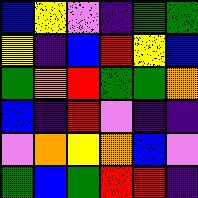[["blue", "yellow", "violet", "indigo", "green", "green"], ["yellow", "indigo", "blue", "red", "yellow", "blue"], ["green", "orange", "red", "green", "green", "orange"], ["blue", "indigo", "red", "violet", "indigo", "indigo"], ["violet", "orange", "yellow", "orange", "blue", "violet"], ["green", "blue", "green", "red", "red", "indigo"]]